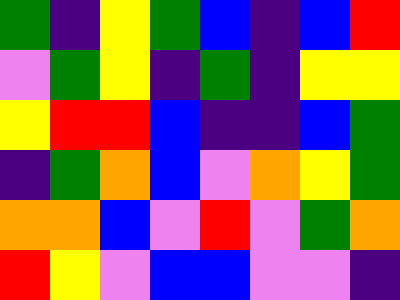[["green", "indigo", "yellow", "green", "blue", "indigo", "blue", "red"], ["violet", "green", "yellow", "indigo", "green", "indigo", "yellow", "yellow"], ["yellow", "red", "red", "blue", "indigo", "indigo", "blue", "green"], ["indigo", "green", "orange", "blue", "violet", "orange", "yellow", "green"], ["orange", "orange", "blue", "violet", "red", "violet", "green", "orange"], ["red", "yellow", "violet", "blue", "blue", "violet", "violet", "indigo"]]